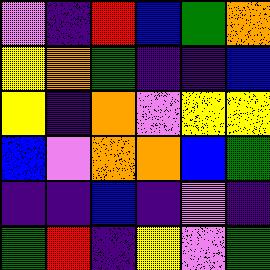[["violet", "indigo", "red", "blue", "green", "orange"], ["yellow", "orange", "green", "indigo", "indigo", "blue"], ["yellow", "indigo", "orange", "violet", "yellow", "yellow"], ["blue", "violet", "orange", "orange", "blue", "green"], ["indigo", "indigo", "blue", "indigo", "violet", "indigo"], ["green", "red", "indigo", "yellow", "violet", "green"]]